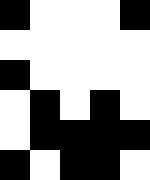[["black", "white", "white", "white", "black"], ["white", "white", "white", "white", "white"], ["black", "white", "white", "white", "white"], ["white", "black", "white", "black", "white"], ["white", "black", "black", "black", "black"], ["black", "white", "black", "black", "white"]]